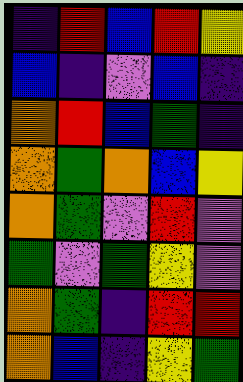[["indigo", "red", "blue", "red", "yellow"], ["blue", "indigo", "violet", "blue", "indigo"], ["orange", "red", "blue", "green", "indigo"], ["orange", "green", "orange", "blue", "yellow"], ["orange", "green", "violet", "red", "violet"], ["green", "violet", "green", "yellow", "violet"], ["orange", "green", "indigo", "red", "red"], ["orange", "blue", "indigo", "yellow", "green"]]